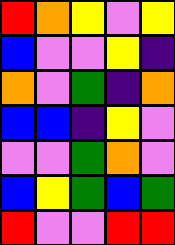[["red", "orange", "yellow", "violet", "yellow"], ["blue", "violet", "violet", "yellow", "indigo"], ["orange", "violet", "green", "indigo", "orange"], ["blue", "blue", "indigo", "yellow", "violet"], ["violet", "violet", "green", "orange", "violet"], ["blue", "yellow", "green", "blue", "green"], ["red", "violet", "violet", "red", "red"]]